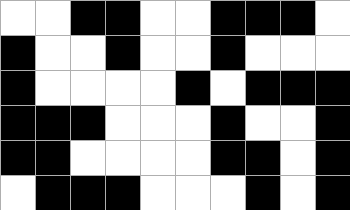[["white", "white", "black", "black", "white", "white", "black", "black", "black", "white"], ["black", "white", "white", "black", "white", "white", "black", "white", "white", "white"], ["black", "white", "white", "white", "white", "black", "white", "black", "black", "black"], ["black", "black", "black", "white", "white", "white", "black", "white", "white", "black"], ["black", "black", "white", "white", "white", "white", "black", "black", "white", "black"], ["white", "black", "black", "black", "white", "white", "white", "black", "white", "black"]]